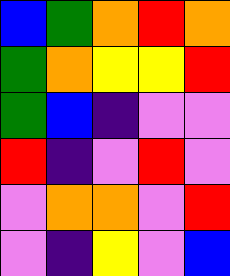[["blue", "green", "orange", "red", "orange"], ["green", "orange", "yellow", "yellow", "red"], ["green", "blue", "indigo", "violet", "violet"], ["red", "indigo", "violet", "red", "violet"], ["violet", "orange", "orange", "violet", "red"], ["violet", "indigo", "yellow", "violet", "blue"]]